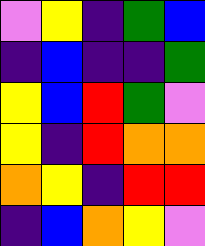[["violet", "yellow", "indigo", "green", "blue"], ["indigo", "blue", "indigo", "indigo", "green"], ["yellow", "blue", "red", "green", "violet"], ["yellow", "indigo", "red", "orange", "orange"], ["orange", "yellow", "indigo", "red", "red"], ["indigo", "blue", "orange", "yellow", "violet"]]